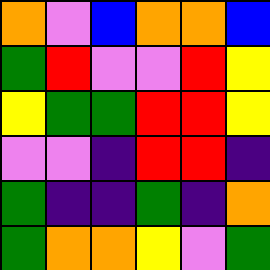[["orange", "violet", "blue", "orange", "orange", "blue"], ["green", "red", "violet", "violet", "red", "yellow"], ["yellow", "green", "green", "red", "red", "yellow"], ["violet", "violet", "indigo", "red", "red", "indigo"], ["green", "indigo", "indigo", "green", "indigo", "orange"], ["green", "orange", "orange", "yellow", "violet", "green"]]